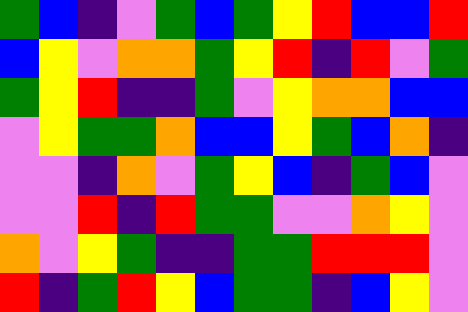[["green", "blue", "indigo", "violet", "green", "blue", "green", "yellow", "red", "blue", "blue", "red"], ["blue", "yellow", "violet", "orange", "orange", "green", "yellow", "red", "indigo", "red", "violet", "green"], ["green", "yellow", "red", "indigo", "indigo", "green", "violet", "yellow", "orange", "orange", "blue", "blue"], ["violet", "yellow", "green", "green", "orange", "blue", "blue", "yellow", "green", "blue", "orange", "indigo"], ["violet", "violet", "indigo", "orange", "violet", "green", "yellow", "blue", "indigo", "green", "blue", "violet"], ["violet", "violet", "red", "indigo", "red", "green", "green", "violet", "violet", "orange", "yellow", "violet"], ["orange", "violet", "yellow", "green", "indigo", "indigo", "green", "green", "red", "red", "red", "violet"], ["red", "indigo", "green", "red", "yellow", "blue", "green", "green", "indigo", "blue", "yellow", "violet"]]